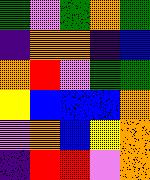[["green", "violet", "green", "orange", "green"], ["indigo", "orange", "orange", "indigo", "blue"], ["orange", "red", "violet", "green", "green"], ["yellow", "blue", "blue", "blue", "orange"], ["violet", "orange", "blue", "yellow", "orange"], ["indigo", "red", "red", "violet", "orange"]]